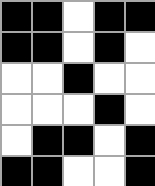[["black", "black", "white", "black", "black"], ["black", "black", "white", "black", "white"], ["white", "white", "black", "white", "white"], ["white", "white", "white", "black", "white"], ["white", "black", "black", "white", "black"], ["black", "black", "white", "white", "black"]]